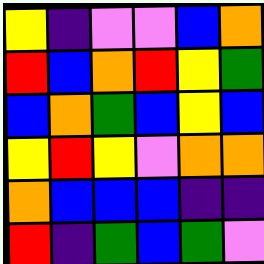[["yellow", "indigo", "violet", "violet", "blue", "orange"], ["red", "blue", "orange", "red", "yellow", "green"], ["blue", "orange", "green", "blue", "yellow", "blue"], ["yellow", "red", "yellow", "violet", "orange", "orange"], ["orange", "blue", "blue", "blue", "indigo", "indigo"], ["red", "indigo", "green", "blue", "green", "violet"]]